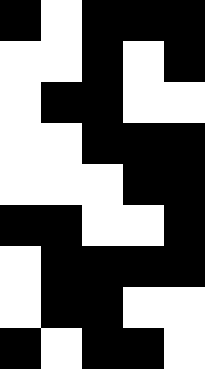[["black", "white", "black", "black", "black"], ["white", "white", "black", "white", "black"], ["white", "black", "black", "white", "white"], ["white", "white", "black", "black", "black"], ["white", "white", "white", "black", "black"], ["black", "black", "white", "white", "black"], ["white", "black", "black", "black", "black"], ["white", "black", "black", "white", "white"], ["black", "white", "black", "black", "white"]]